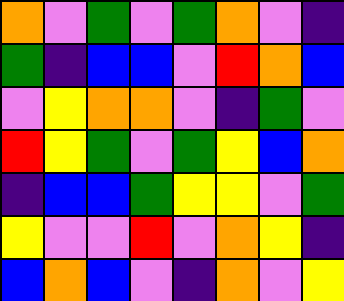[["orange", "violet", "green", "violet", "green", "orange", "violet", "indigo"], ["green", "indigo", "blue", "blue", "violet", "red", "orange", "blue"], ["violet", "yellow", "orange", "orange", "violet", "indigo", "green", "violet"], ["red", "yellow", "green", "violet", "green", "yellow", "blue", "orange"], ["indigo", "blue", "blue", "green", "yellow", "yellow", "violet", "green"], ["yellow", "violet", "violet", "red", "violet", "orange", "yellow", "indigo"], ["blue", "orange", "blue", "violet", "indigo", "orange", "violet", "yellow"]]